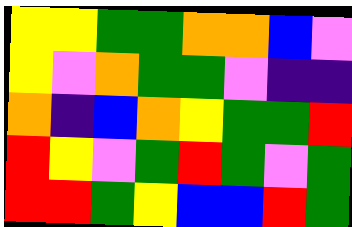[["yellow", "yellow", "green", "green", "orange", "orange", "blue", "violet"], ["yellow", "violet", "orange", "green", "green", "violet", "indigo", "indigo"], ["orange", "indigo", "blue", "orange", "yellow", "green", "green", "red"], ["red", "yellow", "violet", "green", "red", "green", "violet", "green"], ["red", "red", "green", "yellow", "blue", "blue", "red", "green"]]